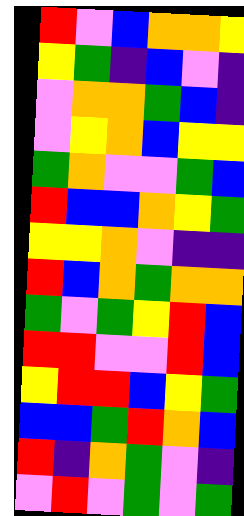[["red", "violet", "blue", "orange", "orange", "yellow"], ["yellow", "green", "indigo", "blue", "violet", "indigo"], ["violet", "orange", "orange", "green", "blue", "indigo"], ["violet", "yellow", "orange", "blue", "yellow", "yellow"], ["green", "orange", "violet", "violet", "green", "blue"], ["red", "blue", "blue", "orange", "yellow", "green"], ["yellow", "yellow", "orange", "violet", "indigo", "indigo"], ["red", "blue", "orange", "green", "orange", "orange"], ["green", "violet", "green", "yellow", "red", "blue"], ["red", "red", "violet", "violet", "red", "blue"], ["yellow", "red", "red", "blue", "yellow", "green"], ["blue", "blue", "green", "red", "orange", "blue"], ["red", "indigo", "orange", "green", "violet", "indigo"], ["violet", "red", "violet", "green", "violet", "green"]]